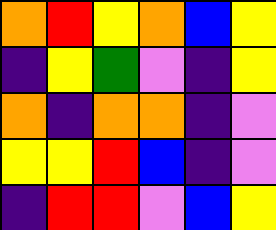[["orange", "red", "yellow", "orange", "blue", "yellow"], ["indigo", "yellow", "green", "violet", "indigo", "yellow"], ["orange", "indigo", "orange", "orange", "indigo", "violet"], ["yellow", "yellow", "red", "blue", "indigo", "violet"], ["indigo", "red", "red", "violet", "blue", "yellow"]]